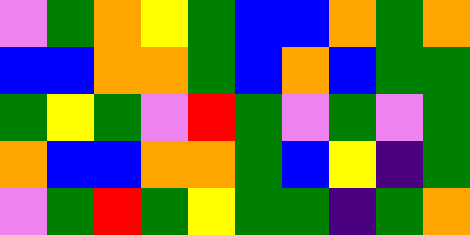[["violet", "green", "orange", "yellow", "green", "blue", "blue", "orange", "green", "orange"], ["blue", "blue", "orange", "orange", "green", "blue", "orange", "blue", "green", "green"], ["green", "yellow", "green", "violet", "red", "green", "violet", "green", "violet", "green"], ["orange", "blue", "blue", "orange", "orange", "green", "blue", "yellow", "indigo", "green"], ["violet", "green", "red", "green", "yellow", "green", "green", "indigo", "green", "orange"]]